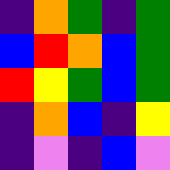[["indigo", "orange", "green", "indigo", "green"], ["blue", "red", "orange", "blue", "green"], ["red", "yellow", "green", "blue", "green"], ["indigo", "orange", "blue", "indigo", "yellow"], ["indigo", "violet", "indigo", "blue", "violet"]]